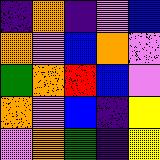[["indigo", "orange", "indigo", "violet", "blue"], ["orange", "violet", "blue", "orange", "violet"], ["green", "orange", "red", "blue", "violet"], ["orange", "violet", "blue", "indigo", "yellow"], ["violet", "orange", "green", "indigo", "yellow"]]